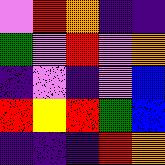[["violet", "red", "orange", "indigo", "indigo"], ["green", "violet", "red", "violet", "orange"], ["indigo", "violet", "indigo", "violet", "blue"], ["red", "yellow", "red", "green", "blue"], ["indigo", "indigo", "indigo", "red", "orange"]]